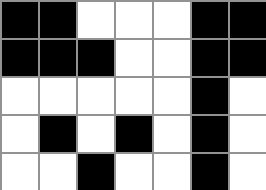[["black", "black", "white", "white", "white", "black", "black"], ["black", "black", "black", "white", "white", "black", "black"], ["white", "white", "white", "white", "white", "black", "white"], ["white", "black", "white", "black", "white", "black", "white"], ["white", "white", "black", "white", "white", "black", "white"]]